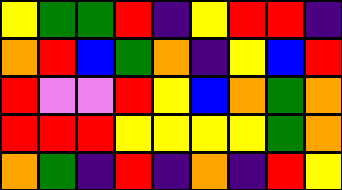[["yellow", "green", "green", "red", "indigo", "yellow", "red", "red", "indigo"], ["orange", "red", "blue", "green", "orange", "indigo", "yellow", "blue", "red"], ["red", "violet", "violet", "red", "yellow", "blue", "orange", "green", "orange"], ["red", "red", "red", "yellow", "yellow", "yellow", "yellow", "green", "orange"], ["orange", "green", "indigo", "red", "indigo", "orange", "indigo", "red", "yellow"]]